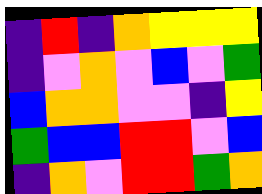[["indigo", "red", "indigo", "orange", "yellow", "yellow", "yellow"], ["indigo", "violet", "orange", "violet", "blue", "violet", "green"], ["blue", "orange", "orange", "violet", "violet", "indigo", "yellow"], ["green", "blue", "blue", "red", "red", "violet", "blue"], ["indigo", "orange", "violet", "red", "red", "green", "orange"]]